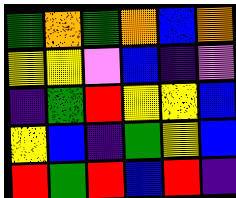[["green", "orange", "green", "orange", "blue", "orange"], ["yellow", "yellow", "violet", "blue", "indigo", "violet"], ["indigo", "green", "red", "yellow", "yellow", "blue"], ["yellow", "blue", "indigo", "green", "yellow", "blue"], ["red", "green", "red", "blue", "red", "indigo"]]